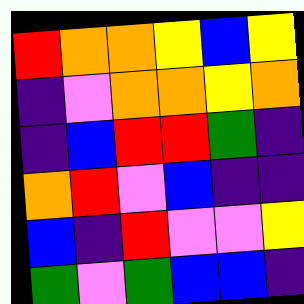[["red", "orange", "orange", "yellow", "blue", "yellow"], ["indigo", "violet", "orange", "orange", "yellow", "orange"], ["indigo", "blue", "red", "red", "green", "indigo"], ["orange", "red", "violet", "blue", "indigo", "indigo"], ["blue", "indigo", "red", "violet", "violet", "yellow"], ["green", "violet", "green", "blue", "blue", "indigo"]]